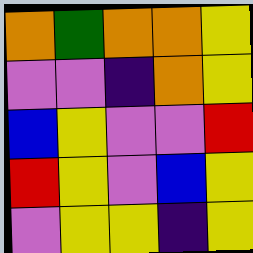[["orange", "green", "orange", "orange", "yellow"], ["violet", "violet", "indigo", "orange", "yellow"], ["blue", "yellow", "violet", "violet", "red"], ["red", "yellow", "violet", "blue", "yellow"], ["violet", "yellow", "yellow", "indigo", "yellow"]]